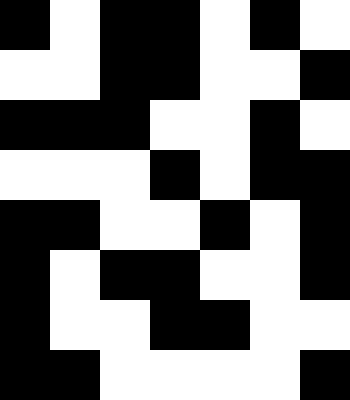[["black", "white", "black", "black", "white", "black", "white"], ["white", "white", "black", "black", "white", "white", "black"], ["black", "black", "black", "white", "white", "black", "white"], ["white", "white", "white", "black", "white", "black", "black"], ["black", "black", "white", "white", "black", "white", "black"], ["black", "white", "black", "black", "white", "white", "black"], ["black", "white", "white", "black", "black", "white", "white"], ["black", "black", "white", "white", "white", "white", "black"]]